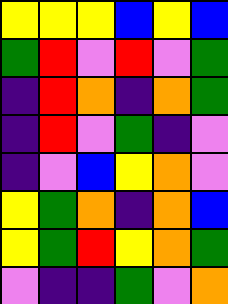[["yellow", "yellow", "yellow", "blue", "yellow", "blue"], ["green", "red", "violet", "red", "violet", "green"], ["indigo", "red", "orange", "indigo", "orange", "green"], ["indigo", "red", "violet", "green", "indigo", "violet"], ["indigo", "violet", "blue", "yellow", "orange", "violet"], ["yellow", "green", "orange", "indigo", "orange", "blue"], ["yellow", "green", "red", "yellow", "orange", "green"], ["violet", "indigo", "indigo", "green", "violet", "orange"]]